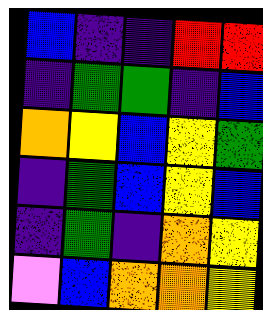[["blue", "indigo", "indigo", "red", "red"], ["indigo", "green", "green", "indigo", "blue"], ["orange", "yellow", "blue", "yellow", "green"], ["indigo", "green", "blue", "yellow", "blue"], ["indigo", "green", "indigo", "orange", "yellow"], ["violet", "blue", "orange", "orange", "yellow"]]